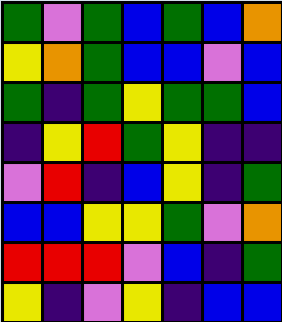[["green", "violet", "green", "blue", "green", "blue", "orange"], ["yellow", "orange", "green", "blue", "blue", "violet", "blue"], ["green", "indigo", "green", "yellow", "green", "green", "blue"], ["indigo", "yellow", "red", "green", "yellow", "indigo", "indigo"], ["violet", "red", "indigo", "blue", "yellow", "indigo", "green"], ["blue", "blue", "yellow", "yellow", "green", "violet", "orange"], ["red", "red", "red", "violet", "blue", "indigo", "green"], ["yellow", "indigo", "violet", "yellow", "indigo", "blue", "blue"]]